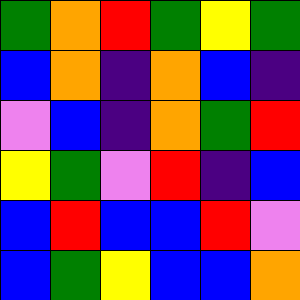[["green", "orange", "red", "green", "yellow", "green"], ["blue", "orange", "indigo", "orange", "blue", "indigo"], ["violet", "blue", "indigo", "orange", "green", "red"], ["yellow", "green", "violet", "red", "indigo", "blue"], ["blue", "red", "blue", "blue", "red", "violet"], ["blue", "green", "yellow", "blue", "blue", "orange"]]